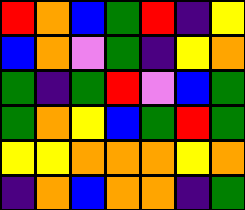[["red", "orange", "blue", "green", "red", "indigo", "yellow"], ["blue", "orange", "violet", "green", "indigo", "yellow", "orange"], ["green", "indigo", "green", "red", "violet", "blue", "green"], ["green", "orange", "yellow", "blue", "green", "red", "green"], ["yellow", "yellow", "orange", "orange", "orange", "yellow", "orange"], ["indigo", "orange", "blue", "orange", "orange", "indigo", "green"]]